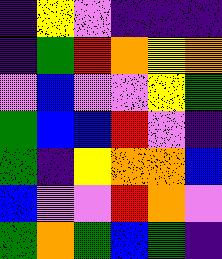[["indigo", "yellow", "violet", "indigo", "indigo", "indigo"], ["indigo", "green", "red", "orange", "yellow", "orange"], ["violet", "blue", "violet", "violet", "yellow", "green"], ["green", "blue", "blue", "red", "violet", "indigo"], ["green", "indigo", "yellow", "orange", "orange", "blue"], ["blue", "violet", "violet", "red", "orange", "violet"], ["green", "orange", "green", "blue", "green", "indigo"]]